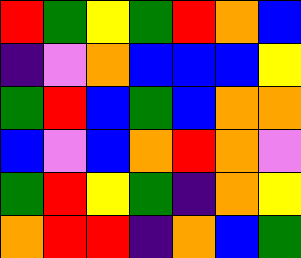[["red", "green", "yellow", "green", "red", "orange", "blue"], ["indigo", "violet", "orange", "blue", "blue", "blue", "yellow"], ["green", "red", "blue", "green", "blue", "orange", "orange"], ["blue", "violet", "blue", "orange", "red", "orange", "violet"], ["green", "red", "yellow", "green", "indigo", "orange", "yellow"], ["orange", "red", "red", "indigo", "orange", "blue", "green"]]